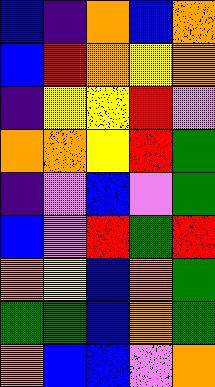[["blue", "indigo", "orange", "blue", "orange"], ["blue", "red", "orange", "yellow", "orange"], ["indigo", "yellow", "yellow", "red", "violet"], ["orange", "orange", "yellow", "red", "green"], ["indigo", "violet", "blue", "violet", "green"], ["blue", "violet", "red", "green", "red"], ["orange", "yellow", "blue", "orange", "green"], ["green", "green", "blue", "orange", "green"], ["orange", "blue", "blue", "violet", "orange"]]